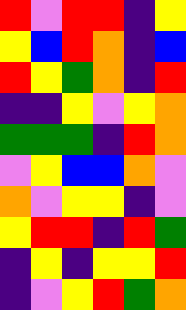[["red", "violet", "red", "red", "indigo", "yellow"], ["yellow", "blue", "red", "orange", "indigo", "blue"], ["red", "yellow", "green", "orange", "indigo", "red"], ["indigo", "indigo", "yellow", "violet", "yellow", "orange"], ["green", "green", "green", "indigo", "red", "orange"], ["violet", "yellow", "blue", "blue", "orange", "violet"], ["orange", "violet", "yellow", "yellow", "indigo", "violet"], ["yellow", "red", "red", "indigo", "red", "green"], ["indigo", "yellow", "indigo", "yellow", "yellow", "red"], ["indigo", "violet", "yellow", "red", "green", "orange"]]